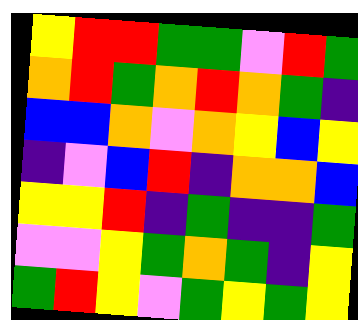[["yellow", "red", "red", "green", "green", "violet", "red", "green"], ["orange", "red", "green", "orange", "red", "orange", "green", "indigo"], ["blue", "blue", "orange", "violet", "orange", "yellow", "blue", "yellow"], ["indigo", "violet", "blue", "red", "indigo", "orange", "orange", "blue"], ["yellow", "yellow", "red", "indigo", "green", "indigo", "indigo", "green"], ["violet", "violet", "yellow", "green", "orange", "green", "indigo", "yellow"], ["green", "red", "yellow", "violet", "green", "yellow", "green", "yellow"]]